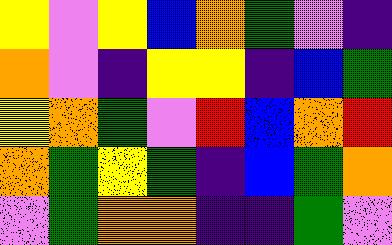[["yellow", "violet", "yellow", "blue", "orange", "green", "violet", "indigo"], ["orange", "violet", "indigo", "yellow", "yellow", "indigo", "blue", "green"], ["yellow", "orange", "green", "violet", "red", "blue", "orange", "red"], ["orange", "green", "yellow", "green", "indigo", "blue", "green", "orange"], ["violet", "green", "orange", "orange", "indigo", "indigo", "green", "violet"]]